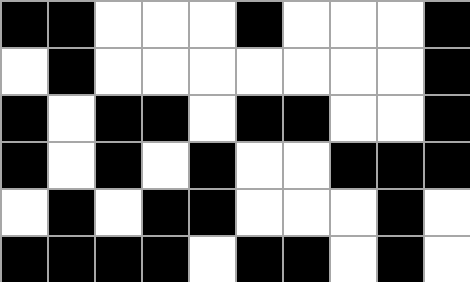[["black", "black", "white", "white", "white", "black", "white", "white", "white", "black"], ["white", "black", "white", "white", "white", "white", "white", "white", "white", "black"], ["black", "white", "black", "black", "white", "black", "black", "white", "white", "black"], ["black", "white", "black", "white", "black", "white", "white", "black", "black", "black"], ["white", "black", "white", "black", "black", "white", "white", "white", "black", "white"], ["black", "black", "black", "black", "white", "black", "black", "white", "black", "white"]]